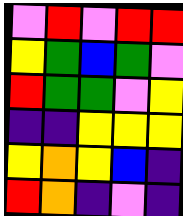[["violet", "red", "violet", "red", "red"], ["yellow", "green", "blue", "green", "violet"], ["red", "green", "green", "violet", "yellow"], ["indigo", "indigo", "yellow", "yellow", "yellow"], ["yellow", "orange", "yellow", "blue", "indigo"], ["red", "orange", "indigo", "violet", "indigo"]]